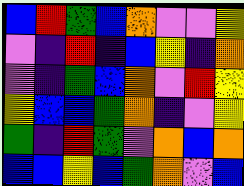[["blue", "red", "green", "blue", "orange", "violet", "violet", "yellow"], ["violet", "indigo", "red", "indigo", "blue", "yellow", "indigo", "orange"], ["violet", "indigo", "green", "blue", "orange", "violet", "red", "yellow"], ["yellow", "blue", "blue", "green", "orange", "indigo", "violet", "yellow"], ["green", "indigo", "red", "green", "violet", "orange", "blue", "orange"], ["blue", "blue", "yellow", "blue", "green", "orange", "violet", "blue"]]